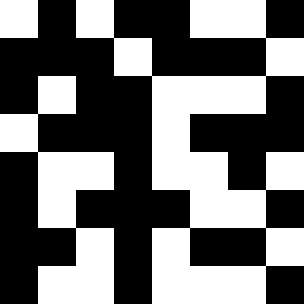[["white", "black", "white", "black", "black", "white", "white", "black"], ["black", "black", "black", "white", "black", "black", "black", "white"], ["black", "white", "black", "black", "white", "white", "white", "black"], ["white", "black", "black", "black", "white", "black", "black", "black"], ["black", "white", "white", "black", "white", "white", "black", "white"], ["black", "white", "black", "black", "black", "white", "white", "black"], ["black", "black", "white", "black", "white", "black", "black", "white"], ["black", "white", "white", "black", "white", "white", "white", "black"]]